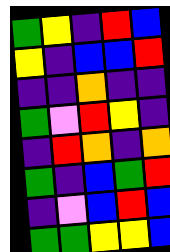[["green", "yellow", "indigo", "red", "blue"], ["yellow", "indigo", "blue", "blue", "red"], ["indigo", "indigo", "orange", "indigo", "indigo"], ["green", "violet", "red", "yellow", "indigo"], ["indigo", "red", "orange", "indigo", "orange"], ["green", "indigo", "blue", "green", "red"], ["indigo", "violet", "blue", "red", "blue"], ["green", "green", "yellow", "yellow", "blue"]]